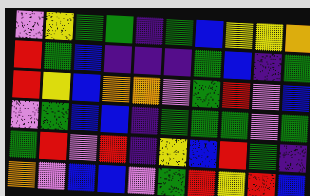[["violet", "yellow", "green", "green", "indigo", "green", "blue", "yellow", "yellow", "orange"], ["red", "green", "blue", "indigo", "indigo", "indigo", "green", "blue", "indigo", "green"], ["red", "yellow", "blue", "orange", "orange", "violet", "green", "red", "violet", "blue"], ["violet", "green", "blue", "blue", "indigo", "green", "green", "green", "violet", "green"], ["green", "red", "violet", "red", "indigo", "yellow", "blue", "red", "green", "indigo"], ["orange", "violet", "blue", "blue", "violet", "green", "red", "yellow", "red", "blue"]]